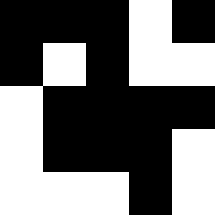[["black", "black", "black", "white", "black"], ["black", "white", "black", "white", "white"], ["white", "black", "black", "black", "black"], ["white", "black", "black", "black", "white"], ["white", "white", "white", "black", "white"]]